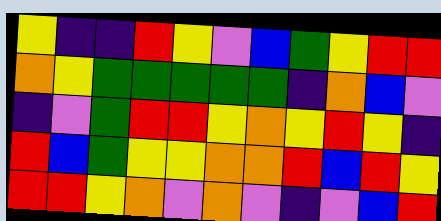[["yellow", "indigo", "indigo", "red", "yellow", "violet", "blue", "green", "yellow", "red", "red"], ["orange", "yellow", "green", "green", "green", "green", "green", "indigo", "orange", "blue", "violet"], ["indigo", "violet", "green", "red", "red", "yellow", "orange", "yellow", "red", "yellow", "indigo"], ["red", "blue", "green", "yellow", "yellow", "orange", "orange", "red", "blue", "red", "yellow"], ["red", "red", "yellow", "orange", "violet", "orange", "violet", "indigo", "violet", "blue", "red"]]